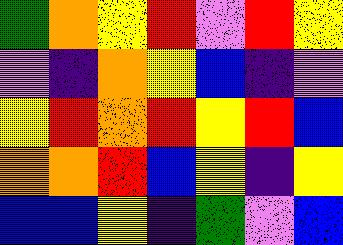[["green", "orange", "yellow", "red", "violet", "red", "yellow"], ["violet", "indigo", "orange", "yellow", "blue", "indigo", "violet"], ["yellow", "red", "orange", "red", "yellow", "red", "blue"], ["orange", "orange", "red", "blue", "yellow", "indigo", "yellow"], ["blue", "blue", "yellow", "indigo", "green", "violet", "blue"]]